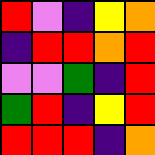[["red", "violet", "indigo", "yellow", "orange"], ["indigo", "red", "red", "orange", "red"], ["violet", "violet", "green", "indigo", "red"], ["green", "red", "indigo", "yellow", "red"], ["red", "red", "red", "indigo", "orange"]]